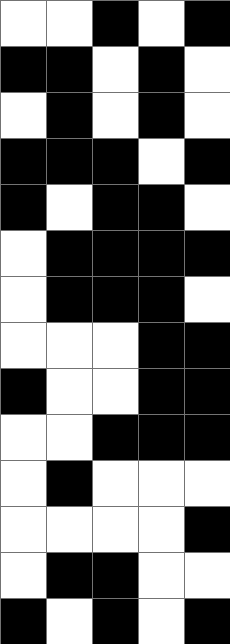[["white", "white", "black", "white", "black"], ["black", "black", "white", "black", "white"], ["white", "black", "white", "black", "white"], ["black", "black", "black", "white", "black"], ["black", "white", "black", "black", "white"], ["white", "black", "black", "black", "black"], ["white", "black", "black", "black", "white"], ["white", "white", "white", "black", "black"], ["black", "white", "white", "black", "black"], ["white", "white", "black", "black", "black"], ["white", "black", "white", "white", "white"], ["white", "white", "white", "white", "black"], ["white", "black", "black", "white", "white"], ["black", "white", "black", "white", "black"]]